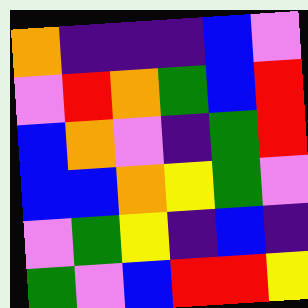[["orange", "indigo", "indigo", "indigo", "blue", "violet"], ["violet", "red", "orange", "green", "blue", "red"], ["blue", "orange", "violet", "indigo", "green", "red"], ["blue", "blue", "orange", "yellow", "green", "violet"], ["violet", "green", "yellow", "indigo", "blue", "indigo"], ["green", "violet", "blue", "red", "red", "yellow"]]